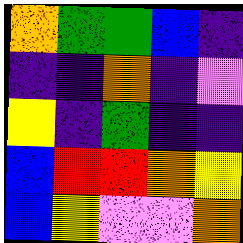[["orange", "green", "green", "blue", "indigo"], ["indigo", "indigo", "orange", "indigo", "violet"], ["yellow", "indigo", "green", "indigo", "indigo"], ["blue", "red", "red", "orange", "yellow"], ["blue", "yellow", "violet", "violet", "orange"]]